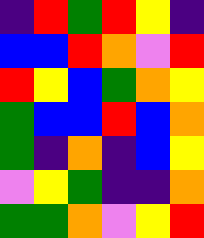[["indigo", "red", "green", "red", "yellow", "indigo"], ["blue", "blue", "red", "orange", "violet", "red"], ["red", "yellow", "blue", "green", "orange", "yellow"], ["green", "blue", "blue", "red", "blue", "orange"], ["green", "indigo", "orange", "indigo", "blue", "yellow"], ["violet", "yellow", "green", "indigo", "indigo", "orange"], ["green", "green", "orange", "violet", "yellow", "red"]]